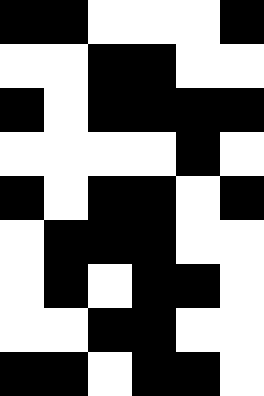[["black", "black", "white", "white", "white", "black"], ["white", "white", "black", "black", "white", "white"], ["black", "white", "black", "black", "black", "black"], ["white", "white", "white", "white", "black", "white"], ["black", "white", "black", "black", "white", "black"], ["white", "black", "black", "black", "white", "white"], ["white", "black", "white", "black", "black", "white"], ["white", "white", "black", "black", "white", "white"], ["black", "black", "white", "black", "black", "white"]]